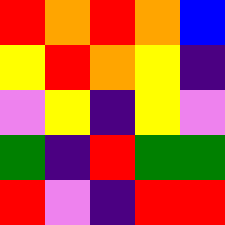[["red", "orange", "red", "orange", "blue"], ["yellow", "red", "orange", "yellow", "indigo"], ["violet", "yellow", "indigo", "yellow", "violet"], ["green", "indigo", "red", "green", "green"], ["red", "violet", "indigo", "red", "red"]]